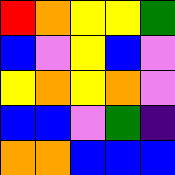[["red", "orange", "yellow", "yellow", "green"], ["blue", "violet", "yellow", "blue", "violet"], ["yellow", "orange", "yellow", "orange", "violet"], ["blue", "blue", "violet", "green", "indigo"], ["orange", "orange", "blue", "blue", "blue"]]